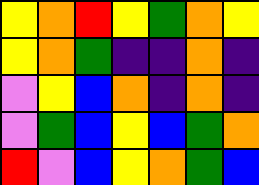[["yellow", "orange", "red", "yellow", "green", "orange", "yellow"], ["yellow", "orange", "green", "indigo", "indigo", "orange", "indigo"], ["violet", "yellow", "blue", "orange", "indigo", "orange", "indigo"], ["violet", "green", "blue", "yellow", "blue", "green", "orange"], ["red", "violet", "blue", "yellow", "orange", "green", "blue"]]